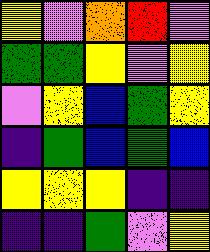[["yellow", "violet", "orange", "red", "violet"], ["green", "green", "yellow", "violet", "yellow"], ["violet", "yellow", "blue", "green", "yellow"], ["indigo", "green", "blue", "green", "blue"], ["yellow", "yellow", "yellow", "indigo", "indigo"], ["indigo", "indigo", "green", "violet", "yellow"]]